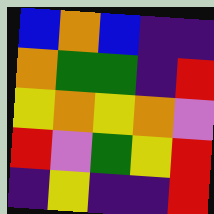[["blue", "orange", "blue", "indigo", "indigo"], ["orange", "green", "green", "indigo", "red"], ["yellow", "orange", "yellow", "orange", "violet"], ["red", "violet", "green", "yellow", "red"], ["indigo", "yellow", "indigo", "indigo", "red"]]